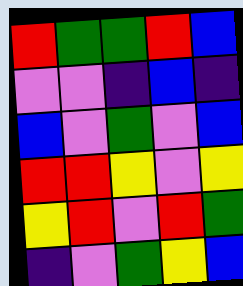[["red", "green", "green", "red", "blue"], ["violet", "violet", "indigo", "blue", "indigo"], ["blue", "violet", "green", "violet", "blue"], ["red", "red", "yellow", "violet", "yellow"], ["yellow", "red", "violet", "red", "green"], ["indigo", "violet", "green", "yellow", "blue"]]